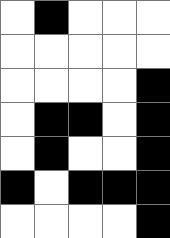[["white", "black", "white", "white", "white"], ["white", "white", "white", "white", "white"], ["white", "white", "white", "white", "black"], ["white", "black", "black", "white", "black"], ["white", "black", "white", "white", "black"], ["black", "white", "black", "black", "black"], ["white", "white", "white", "white", "black"]]